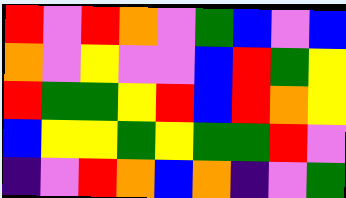[["red", "violet", "red", "orange", "violet", "green", "blue", "violet", "blue"], ["orange", "violet", "yellow", "violet", "violet", "blue", "red", "green", "yellow"], ["red", "green", "green", "yellow", "red", "blue", "red", "orange", "yellow"], ["blue", "yellow", "yellow", "green", "yellow", "green", "green", "red", "violet"], ["indigo", "violet", "red", "orange", "blue", "orange", "indigo", "violet", "green"]]